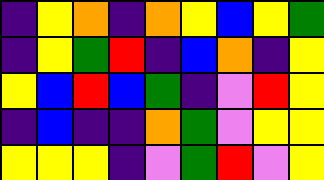[["indigo", "yellow", "orange", "indigo", "orange", "yellow", "blue", "yellow", "green"], ["indigo", "yellow", "green", "red", "indigo", "blue", "orange", "indigo", "yellow"], ["yellow", "blue", "red", "blue", "green", "indigo", "violet", "red", "yellow"], ["indigo", "blue", "indigo", "indigo", "orange", "green", "violet", "yellow", "yellow"], ["yellow", "yellow", "yellow", "indigo", "violet", "green", "red", "violet", "yellow"]]